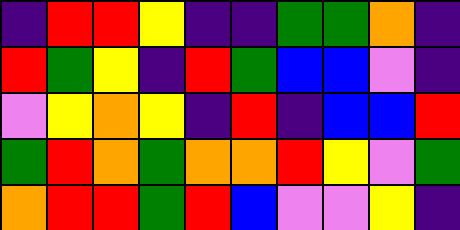[["indigo", "red", "red", "yellow", "indigo", "indigo", "green", "green", "orange", "indigo"], ["red", "green", "yellow", "indigo", "red", "green", "blue", "blue", "violet", "indigo"], ["violet", "yellow", "orange", "yellow", "indigo", "red", "indigo", "blue", "blue", "red"], ["green", "red", "orange", "green", "orange", "orange", "red", "yellow", "violet", "green"], ["orange", "red", "red", "green", "red", "blue", "violet", "violet", "yellow", "indigo"]]